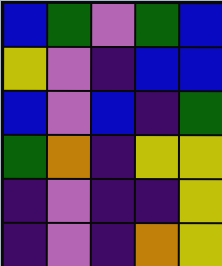[["blue", "green", "violet", "green", "blue"], ["yellow", "violet", "indigo", "blue", "blue"], ["blue", "violet", "blue", "indigo", "green"], ["green", "orange", "indigo", "yellow", "yellow"], ["indigo", "violet", "indigo", "indigo", "yellow"], ["indigo", "violet", "indigo", "orange", "yellow"]]